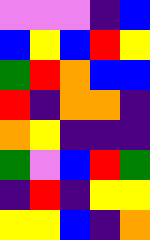[["violet", "violet", "violet", "indigo", "blue"], ["blue", "yellow", "blue", "red", "yellow"], ["green", "red", "orange", "blue", "blue"], ["red", "indigo", "orange", "orange", "indigo"], ["orange", "yellow", "indigo", "indigo", "indigo"], ["green", "violet", "blue", "red", "green"], ["indigo", "red", "indigo", "yellow", "yellow"], ["yellow", "yellow", "blue", "indigo", "orange"]]